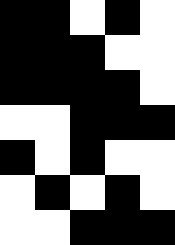[["black", "black", "white", "black", "white"], ["black", "black", "black", "white", "white"], ["black", "black", "black", "black", "white"], ["white", "white", "black", "black", "black"], ["black", "white", "black", "white", "white"], ["white", "black", "white", "black", "white"], ["white", "white", "black", "black", "black"]]